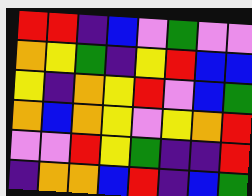[["red", "red", "indigo", "blue", "violet", "green", "violet", "violet"], ["orange", "yellow", "green", "indigo", "yellow", "red", "blue", "blue"], ["yellow", "indigo", "orange", "yellow", "red", "violet", "blue", "green"], ["orange", "blue", "orange", "yellow", "violet", "yellow", "orange", "red"], ["violet", "violet", "red", "yellow", "green", "indigo", "indigo", "red"], ["indigo", "orange", "orange", "blue", "red", "indigo", "blue", "green"]]